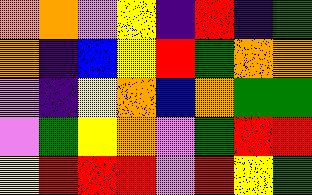[["orange", "orange", "violet", "yellow", "indigo", "red", "indigo", "green"], ["orange", "indigo", "blue", "yellow", "red", "green", "orange", "orange"], ["violet", "indigo", "yellow", "orange", "blue", "orange", "green", "green"], ["violet", "green", "yellow", "orange", "violet", "green", "red", "red"], ["yellow", "red", "red", "red", "violet", "red", "yellow", "green"]]